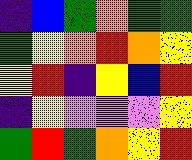[["indigo", "blue", "green", "orange", "green", "green"], ["green", "yellow", "orange", "red", "orange", "yellow"], ["yellow", "red", "indigo", "yellow", "blue", "red"], ["indigo", "yellow", "violet", "violet", "violet", "yellow"], ["green", "red", "green", "orange", "yellow", "red"]]